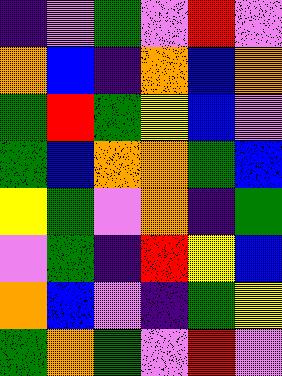[["indigo", "violet", "green", "violet", "red", "violet"], ["orange", "blue", "indigo", "orange", "blue", "orange"], ["green", "red", "green", "yellow", "blue", "violet"], ["green", "blue", "orange", "orange", "green", "blue"], ["yellow", "green", "violet", "orange", "indigo", "green"], ["violet", "green", "indigo", "red", "yellow", "blue"], ["orange", "blue", "violet", "indigo", "green", "yellow"], ["green", "orange", "green", "violet", "red", "violet"]]